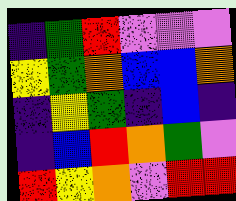[["indigo", "green", "red", "violet", "violet", "violet"], ["yellow", "green", "orange", "blue", "blue", "orange"], ["indigo", "yellow", "green", "indigo", "blue", "indigo"], ["indigo", "blue", "red", "orange", "green", "violet"], ["red", "yellow", "orange", "violet", "red", "red"]]